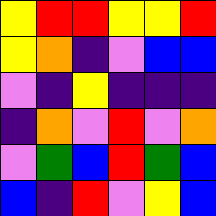[["yellow", "red", "red", "yellow", "yellow", "red"], ["yellow", "orange", "indigo", "violet", "blue", "blue"], ["violet", "indigo", "yellow", "indigo", "indigo", "indigo"], ["indigo", "orange", "violet", "red", "violet", "orange"], ["violet", "green", "blue", "red", "green", "blue"], ["blue", "indigo", "red", "violet", "yellow", "blue"]]